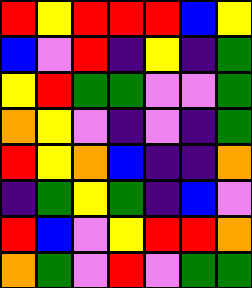[["red", "yellow", "red", "red", "red", "blue", "yellow"], ["blue", "violet", "red", "indigo", "yellow", "indigo", "green"], ["yellow", "red", "green", "green", "violet", "violet", "green"], ["orange", "yellow", "violet", "indigo", "violet", "indigo", "green"], ["red", "yellow", "orange", "blue", "indigo", "indigo", "orange"], ["indigo", "green", "yellow", "green", "indigo", "blue", "violet"], ["red", "blue", "violet", "yellow", "red", "red", "orange"], ["orange", "green", "violet", "red", "violet", "green", "green"]]